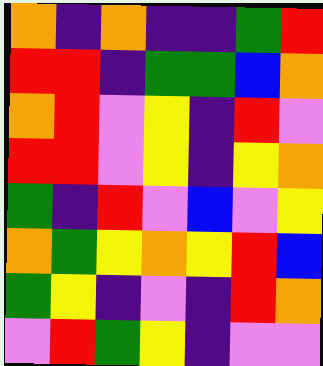[["orange", "indigo", "orange", "indigo", "indigo", "green", "red"], ["red", "red", "indigo", "green", "green", "blue", "orange"], ["orange", "red", "violet", "yellow", "indigo", "red", "violet"], ["red", "red", "violet", "yellow", "indigo", "yellow", "orange"], ["green", "indigo", "red", "violet", "blue", "violet", "yellow"], ["orange", "green", "yellow", "orange", "yellow", "red", "blue"], ["green", "yellow", "indigo", "violet", "indigo", "red", "orange"], ["violet", "red", "green", "yellow", "indigo", "violet", "violet"]]